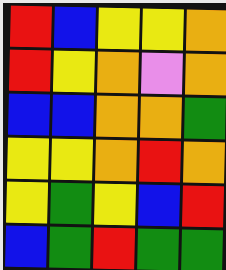[["red", "blue", "yellow", "yellow", "orange"], ["red", "yellow", "orange", "violet", "orange"], ["blue", "blue", "orange", "orange", "green"], ["yellow", "yellow", "orange", "red", "orange"], ["yellow", "green", "yellow", "blue", "red"], ["blue", "green", "red", "green", "green"]]